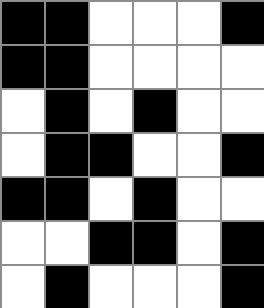[["black", "black", "white", "white", "white", "black"], ["black", "black", "white", "white", "white", "white"], ["white", "black", "white", "black", "white", "white"], ["white", "black", "black", "white", "white", "black"], ["black", "black", "white", "black", "white", "white"], ["white", "white", "black", "black", "white", "black"], ["white", "black", "white", "white", "white", "black"]]